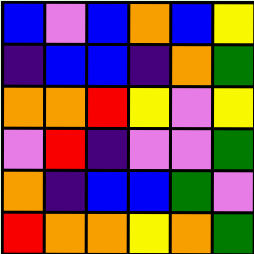[["blue", "violet", "blue", "orange", "blue", "yellow"], ["indigo", "blue", "blue", "indigo", "orange", "green"], ["orange", "orange", "red", "yellow", "violet", "yellow"], ["violet", "red", "indigo", "violet", "violet", "green"], ["orange", "indigo", "blue", "blue", "green", "violet"], ["red", "orange", "orange", "yellow", "orange", "green"]]